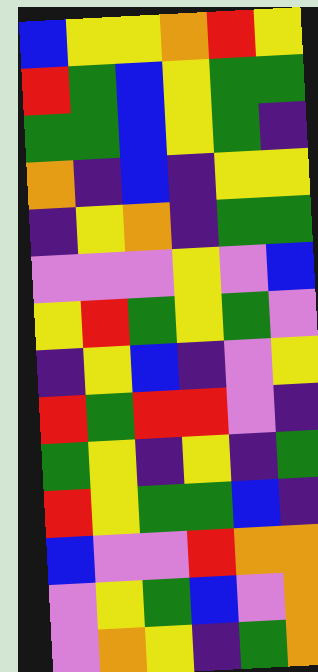[["blue", "yellow", "yellow", "orange", "red", "yellow"], ["red", "green", "blue", "yellow", "green", "green"], ["green", "green", "blue", "yellow", "green", "indigo"], ["orange", "indigo", "blue", "indigo", "yellow", "yellow"], ["indigo", "yellow", "orange", "indigo", "green", "green"], ["violet", "violet", "violet", "yellow", "violet", "blue"], ["yellow", "red", "green", "yellow", "green", "violet"], ["indigo", "yellow", "blue", "indigo", "violet", "yellow"], ["red", "green", "red", "red", "violet", "indigo"], ["green", "yellow", "indigo", "yellow", "indigo", "green"], ["red", "yellow", "green", "green", "blue", "indigo"], ["blue", "violet", "violet", "red", "orange", "orange"], ["violet", "yellow", "green", "blue", "violet", "orange"], ["violet", "orange", "yellow", "indigo", "green", "orange"]]